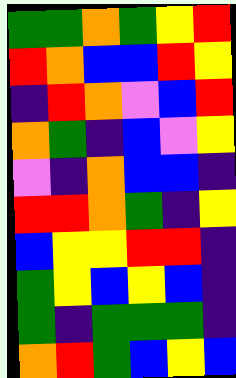[["green", "green", "orange", "green", "yellow", "red"], ["red", "orange", "blue", "blue", "red", "yellow"], ["indigo", "red", "orange", "violet", "blue", "red"], ["orange", "green", "indigo", "blue", "violet", "yellow"], ["violet", "indigo", "orange", "blue", "blue", "indigo"], ["red", "red", "orange", "green", "indigo", "yellow"], ["blue", "yellow", "yellow", "red", "red", "indigo"], ["green", "yellow", "blue", "yellow", "blue", "indigo"], ["green", "indigo", "green", "green", "green", "indigo"], ["orange", "red", "green", "blue", "yellow", "blue"]]